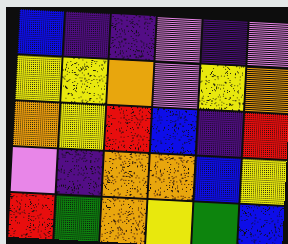[["blue", "indigo", "indigo", "violet", "indigo", "violet"], ["yellow", "yellow", "orange", "violet", "yellow", "orange"], ["orange", "yellow", "red", "blue", "indigo", "red"], ["violet", "indigo", "orange", "orange", "blue", "yellow"], ["red", "green", "orange", "yellow", "green", "blue"]]